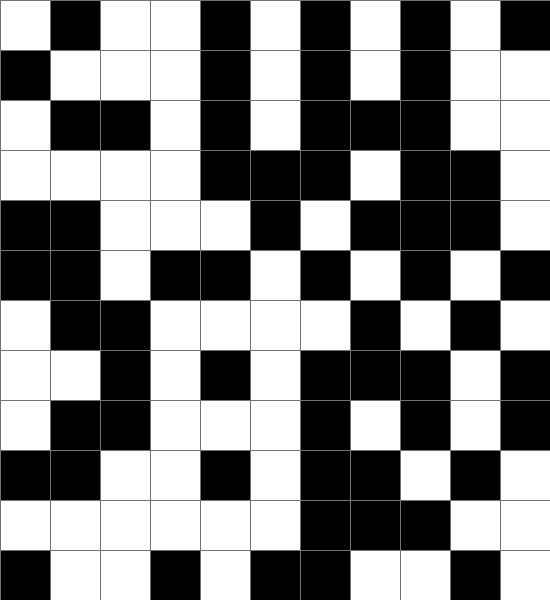[["white", "black", "white", "white", "black", "white", "black", "white", "black", "white", "black"], ["black", "white", "white", "white", "black", "white", "black", "white", "black", "white", "white"], ["white", "black", "black", "white", "black", "white", "black", "black", "black", "white", "white"], ["white", "white", "white", "white", "black", "black", "black", "white", "black", "black", "white"], ["black", "black", "white", "white", "white", "black", "white", "black", "black", "black", "white"], ["black", "black", "white", "black", "black", "white", "black", "white", "black", "white", "black"], ["white", "black", "black", "white", "white", "white", "white", "black", "white", "black", "white"], ["white", "white", "black", "white", "black", "white", "black", "black", "black", "white", "black"], ["white", "black", "black", "white", "white", "white", "black", "white", "black", "white", "black"], ["black", "black", "white", "white", "black", "white", "black", "black", "white", "black", "white"], ["white", "white", "white", "white", "white", "white", "black", "black", "black", "white", "white"], ["black", "white", "white", "black", "white", "black", "black", "white", "white", "black", "white"]]